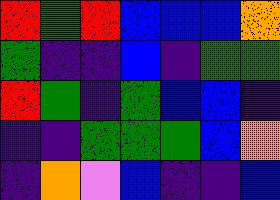[["red", "green", "red", "blue", "blue", "blue", "orange"], ["green", "indigo", "indigo", "blue", "indigo", "green", "green"], ["red", "green", "indigo", "green", "blue", "blue", "indigo"], ["indigo", "indigo", "green", "green", "green", "blue", "orange"], ["indigo", "orange", "violet", "blue", "indigo", "indigo", "blue"]]